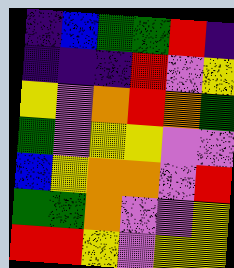[["indigo", "blue", "green", "green", "red", "indigo"], ["indigo", "indigo", "indigo", "red", "violet", "yellow"], ["yellow", "violet", "orange", "red", "orange", "green"], ["green", "violet", "yellow", "yellow", "violet", "violet"], ["blue", "yellow", "orange", "orange", "violet", "red"], ["green", "green", "orange", "violet", "violet", "yellow"], ["red", "red", "yellow", "violet", "yellow", "yellow"]]